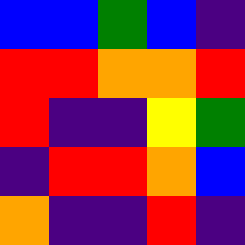[["blue", "blue", "green", "blue", "indigo"], ["red", "red", "orange", "orange", "red"], ["red", "indigo", "indigo", "yellow", "green"], ["indigo", "red", "red", "orange", "blue"], ["orange", "indigo", "indigo", "red", "indigo"]]